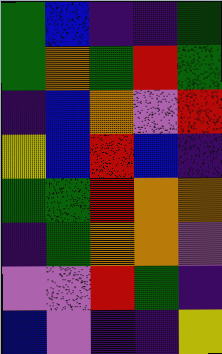[["green", "blue", "indigo", "indigo", "green"], ["green", "orange", "green", "red", "green"], ["indigo", "blue", "orange", "violet", "red"], ["yellow", "blue", "red", "blue", "indigo"], ["green", "green", "red", "orange", "orange"], ["indigo", "green", "orange", "orange", "violet"], ["violet", "violet", "red", "green", "indigo"], ["blue", "violet", "indigo", "indigo", "yellow"]]